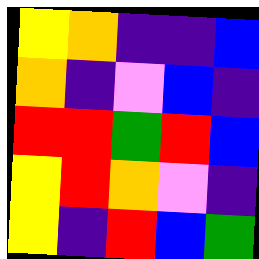[["yellow", "orange", "indigo", "indigo", "blue"], ["orange", "indigo", "violet", "blue", "indigo"], ["red", "red", "green", "red", "blue"], ["yellow", "red", "orange", "violet", "indigo"], ["yellow", "indigo", "red", "blue", "green"]]